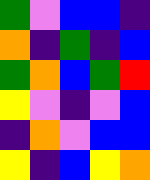[["green", "violet", "blue", "blue", "indigo"], ["orange", "indigo", "green", "indigo", "blue"], ["green", "orange", "blue", "green", "red"], ["yellow", "violet", "indigo", "violet", "blue"], ["indigo", "orange", "violet", "blue", "blue"], ["yellow", "indigo", "blue", "yellow", "orange"]]